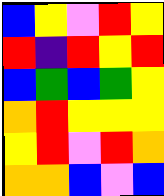[["blue", "yellow", "violet", "red", "yellow"], ["red", "indigo", "red", "yellow", "red"], ["blue", "green", "blue", "green", "yellow"], ["orange", "red", "yellow", "yellow", "yellow"], ["yellow", "red", "violet", "red", "orange"], ["orange", "orange", "blue", "violet", "blue"]]